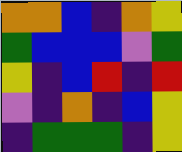[["orange", "orange", "blue", "indigo", "orange", "yellow"], ["green", "blue", "blue", "blue", "violet", "green"], ["yellow", "indigo", "blue", "red", "indigo", "red"], ["violet", "indigo", "orange", "indigo", "blue", "yellow"], ["indigo", "green", "green", "green", "indigo", "yellow"]]